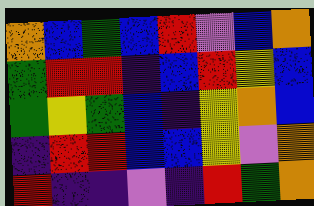[["orange", "blue", "green", "blue", "red", "violet", "blue", "orange"], ["green", "red", "red", "indigo", "blue", "red", "yellow", "blue"], ["green", "yellow", "green", "blue", "indigo", "yellow", "orange", "blue"], ["indigo", "red", "red", "blue", "blue", "yellow", "violet", "orange"], ["red", "indigo", "indigo", "violet", "indigo", "red", "green", "orange"]]